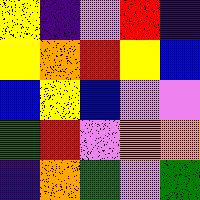[["yellow", "indigo", "violet", "red", "indigo"], ["yellow", "orange", "red", "yellow", "blue"], ["blue", "yellow", "blue", "violet", "violet"], ["green", "red", "violet", "orange", "orange"], ["indigo", "orange", "green", "violet", "green"]]